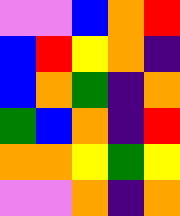[["violet", "violet", "blue", "orange", "red"], ["blue", "red", "yellow", "orange", "indigo"], ["blue", "orange", "green", "indigo", "orange"], ["green", "blue", "orange", "indigo", "red"], ["orange", "orange", "yellow", "green", "yellow"], ["violet", "violet", "orange", "indigo", "orange"]]